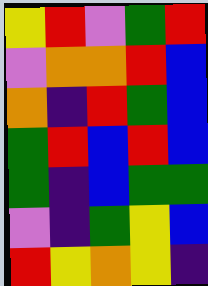[["yellow", "red", "violet", "green", "red"], ["violet", "orange", "orange", "red", "blue"], ["orange", "indigo", "red", "green", "blue"], ["green", "red", "blue", "red", "blue"], ["green", "indigo", "blue", "green", "green"], ["violet", "indigo", "green", "yellow", "blue"], ["red", "yellow", "orange", "yellow", "indigo"]]